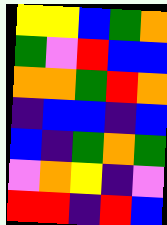[["yellow", "yellow", "blue", "green", "orange"], ["green", "violet", "red", "blue", "blue"], ["orange", "orange", "green", "red", "orange"], ["indigo", "blue", "blue", "indigo", "blue"], ["blue", "indigo", "green", "orange", "green"], ["violet", "orange", "yellow", "indigo", "violet"], ["red", "red", "indigo", "red", "blue"]]